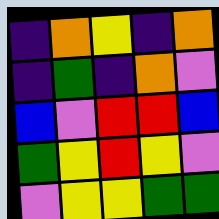[["indigo", "orange", "yellow", "indigo", "orange"], ["indigo", "green", "indigo", "orange", "violet"], ["blue", "violet", "red", "red", "blue"], ["green", "yellow", "red", "yellow", "violet"], ["violet", "yellow", "yellow", "green", "green"]]